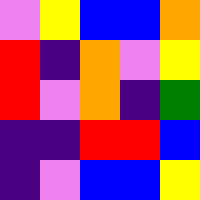[["violet", "yellow", "blue", "blue", "orange"], ["red", "indigo", "orange", "violet", "yellow"], ["red", "violet", "orange", "indigo", "green"], ["indigo", "indigo", "red", "red", "blue"], ["indigo", "violet", "blue", "blue", "yellow"]]